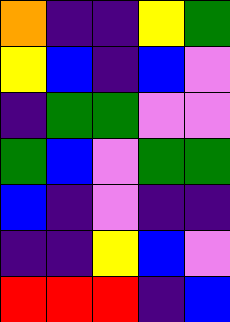[["orange", "indigo", "indigo", "yellow", "green"], ["yellow", "blue", "indigo", "blue", "violet"], ["indigo", "green", "green", "violet", "violet"], ["green", "blue", "violet", "green", "green"], ["blue", "indigo", "violet", "indigo", "indigo"], ["indigo", "indigo", "yellow", "blue", "violet"], ["red", "red", "red", "indigo", "blue"]]